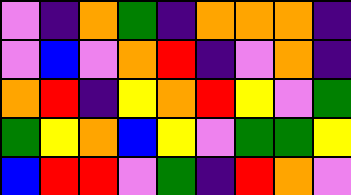[["violet", "indigo", "orange", "green", "indigo", "orange", "orange", "orange", "indigo"], ["violet", "blue", "violet", "orange", "red", "indigo", "violet", "orange", "indigo"], ["orange", "red", "indigo", "yellow", "orange", "red", "yellow", "violet", "green"], ["green", "yellow", "orange", "blue", "yellow", "violet", "green", "green", "yellow"], ["blue", "red", "red", "violet", "green", "indigo", "red", "orange", "violet"]]